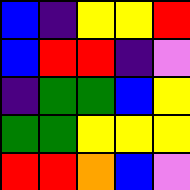[["blue", "indigo", "yellow", "yellow", "red"], ["blue", "red", "red", "indigo", "violet"], ["indigo", "green", "green", "blue", "yellow"], ["green", "green", "yellow", "yellow", "yellow"], ["red", "red", "orange", "blue", "violet"]]